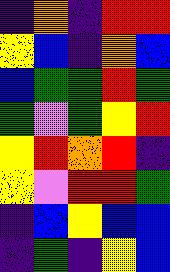[["indigo", "orange", "indigo", "red", "red"], ["yellow", "blue", "indigo", "orange", "blue"], ["blue", "green", "green", "red", "green"], ["green", "violet", "green", "yellow", "red"], ["yellow", "red", "orange", "red", "indigo"], ["yellow", "violet", "red", "red", "green"], ["indigo", "blue", "yellow", "blue", "blue"], ["indigo", "green", "indigo", "yellow", "blue"]]